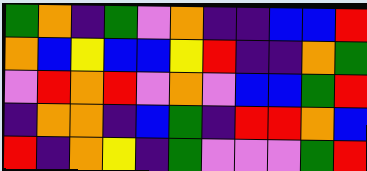[["green", "orange", "indigo", "green", "violet", "orange", "indigo", "indigo", "blue", "blue", "red"], ["orange", "blue", "yellow", "blue", "blue", "yellow", "red", "indigo", "indigo", "orange", "green"], ["violet", "red", "orange", "red", "violet", "orange", "violet", "blue", "blue", "green", "red"], ["indigo", "orange", "orange", "indigo", "blue", "green", "indigo", "red", "red", "orange", "blue"], ["red", "indigo", "orange", "yellow", "indigo", "green", "violet", "violet", "violet", "green", "red"]]